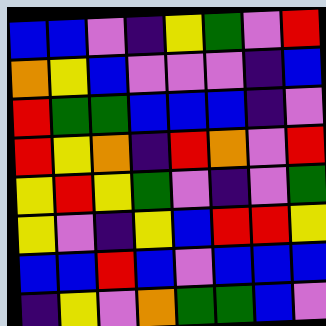[["blue", "blue", "violet", "indigo", "yellow", "green", "violet", "red"], ["orange", "yellow", "blue", "violet", "violet", "violet", "indigo", "blue"], ["red", "green", "green", "blue", "blue", "blue", "indigo", "violet"], ["red", "yellow", "orange", "indigo", "red", "orange", "violet", "red"], ["yellow", "red", "yellow", "green", "violet", "indigo", "violet", "green"], ["yellow", "violet", "indigo", "yellow", "blue", "red", "red", "yellow"], ["blue", "blue", "red", "blue", "violet", "blue", "blue", "blue"], ["indigo", "yellow", "violet", "orange", "green", "green", "blue", "violet"]]